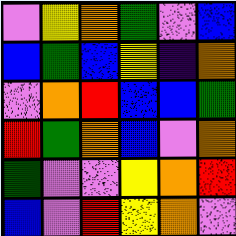[["violet", "yellow", "orange", "green", "violet", "blue"], ["blue", "green", "blue", "yellow", "indigo", "orange"], ["violet", "orange", "red", "blue", "blue", "green"], ["red", "green", "orange", "blue", "violet", "orange"], ["green", "violet", "violet", "yellow", "orange", "red"], ["blue", "violet", "red", "yellow", "orange", "violet"]]